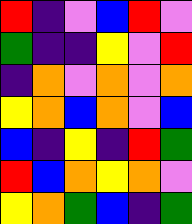[["red", "indigo", "violet", "blue", "red", "violet"], ["green", "indigo", "indigo", "yellow", "violet", "red"], ["indigo", "orange", "violet", "orange", "violet", "orange"], ["yellow", "orange", "blue", "orange", "violet", "blue"], ["blue", "indigo", "yellow", "indigo", "red", "green"], ["red", "blue", "orange", "yellow", "orange", "violet"], ["yellow", "orange", "green", "blue", "indigo", "green"]]